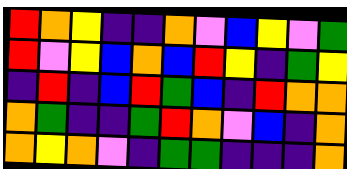[["red", "orange", "yellow", "indigo", "indigo", "orange", "violet", "blue", "yellow", "violet", "green"], ["red", "violet", "yellow", "blue", "orange", "blue", "red", "yellow", "indigo", "green", "yellow"], ["indigo", "red", "indigo", "blue", "red", "green", "blue", "indigo", "red", "orange", "orange"], ["orange", "green", "indigo", "indigo", "green", "red", "orange", "violet", "blue", "indigo", "orange"], ["orange", "yellow", "orange", "violet", "indigo", "green", "green", "indigo", "indigo", "indigo", "orange"]]